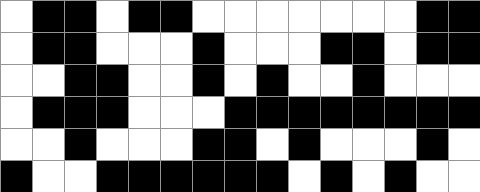[["white", "black", "black", "white", "black", "black", "white", "white", "white", "white", "white", "white", "white", "black", "black"], ["white", "black", "black", "white", "white", "white", "black", "white", "white", "white", "black", "black", "white", "black", "black"], ["white", "white", "black", "black", "white", "white", "black", "white", "black", "white", "white", "black", "white", "white", "white"], ["white", "black", "black", "black", "white", "white", "white", "black", "black", "black", "black", "black", "black", "black", "black"], ["white", "white", "black", "white", "white", "white", "black", "black", "white", "black", "white", "white", "white", "black", "white"], ["black", "white", "white", "black", "black", "black", "black", "black", "black", "white", "black", "white", "black", "white", "white"]]